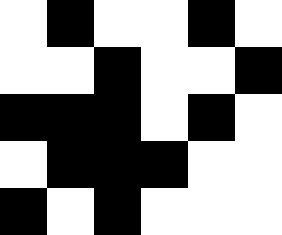[["white", "black", "white", "white", "black", "white"], ["white", "white", "black", "white", "white", "black"], ["black", "black", "black", "white", "black", "white"], ["white", "black", "black", "black", "white", "white"], ["black", "white", "black", "white", "white", "white"]]